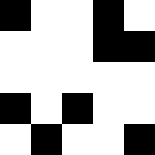[["black", "white", "white", "black", "white"], ["white", "white", "white", "black", "black"], ["white", "white", "white", "white", "white"], ["black", "white", "black", "white", "white"], ["white", "black", "white", "white", "black"]]